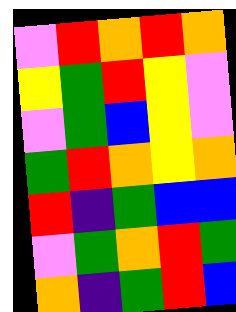[["violet", "red", "orange", "red", "orange"], ["yellow", "green", "red", "yellow", "violet"], ["violet", "green", "blue", "yellow", "violet"], ["green", "red", "orange", "yellow", "orange"], ["red", "indigo", "green", "blue", "blue"], ["violet", "green", "orange", "red", "green"], ["orange", "indigo", "green", "red", "blue"]]